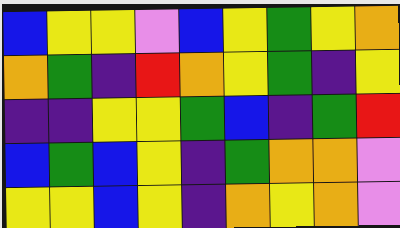[["blue", "yellow", "yellow", "violet", "blue", "yellow", "green", "yellow", "orange"], ["orange", "green", "indigo", "red", "orange", "yellow", "green", "indigo", "yellow"], ["indigo", "indigo", "yellow", "yellow", "green", "blue", "indigo", "green", "red"], ["blue", "green", "blue", "yellow", "indigo", "green", "orange", "orange", "violet"], ["yellow", "yellow", "blue", "yellow", "indigo", "orange", "yellow", "orange", "violet"]]